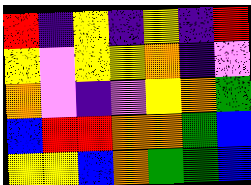[["red", "indigo", "yellow", "indigo", "yellow", "indigo", "red"], ["yellow", "violet", "yellow", "yellow", "orange", "indigo", "violet"], ["orange", "violet", "indigo", "violet", "yellow", "orange", "green"], ["blue", "red", "red", "orange", "orange", "green", "blue"], ["yellow", "yellow", "blue", "orange", "green", "green", "blue"]]